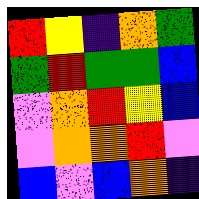[["red", "yellow", "indigo", "orange", "green"], ["green", "red", "green", "green", "blue"], ["violet", "orange", "red", "yellow", "blue"], ["violet", "orange", "orange", "red", "violet"], ["blue", "violet", "blue", "orange", "indigo"]]